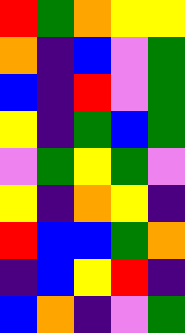[["red", "green", "orange", "yellow", "yellow"], ["orange", "indigo", "blue", "violet", "green"], ["blue", "indigo", "red", "violet", "green"], ["yellow", "indigo", "green", "blue", "green"], ["violet", "green", "yellow", "green", "violet"], ["yellow", "indigo", "orange", "yellow", "indigo"], ["red", "blue", "blue", "green", "orange"], ["indigo", "blue", "yellow", "red", "indigo"], ["blue", "orange", "indigo", "violet", "green"]]